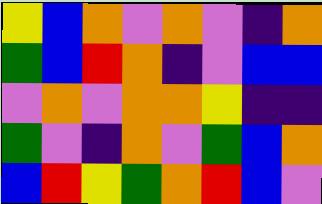[["yellow", "blue", "orange", "violet", "orange", "violet", "indigo", "orange"], ["green", "blue", "red", "orange", "indigo", "violet", "blue", "blue"], ["violet", "orange", "violet", "orange", "orange", "yellow", "indigo", "indigo"], ["green", "violet", "indigo", "orange", "violet", "green", "blue", "orange"], ["blue", "red", "yellow", "green", "orange", "red", "blue", "violet"]]